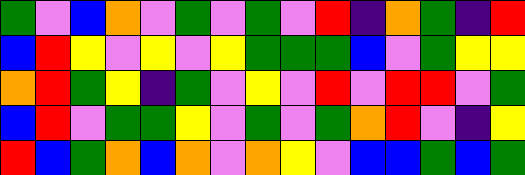[["green", "violet", "blue", "orange", "violet", "green", "violet", "green", "violet", "red", "indigo", "orange", "green", "indigo", "red"], ["blue", "red", "yellow", "violet", "yellow", "violet", "yellow", "green", "green", "green", "blue", "violet", "green", "yellow", "yellow"], ["orange", "red", "green", "yellow", "indigo", "green", "violet", "yellow", "violet", "red", "violet", "red", "red", "violet", "green"], ["blue", "red", "violet", "green", "green", "yellow", "violet", "green", "violet", "green", "orange", "red", "violet", "indigo", "yellow"], ["red", "blue", "green", "orange", "blue", "orange", "violet", "orange", "yellow", "violet", "blue", "blue", "green", "blue", "green"]]